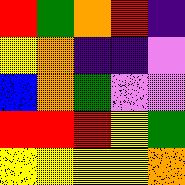[["red", "green", "orange", "red", "indigo"], ["yellow", "orange", "indigo", "indigo", "violet"], ["blue", "orange", "green", "violet", "violet"], ["red", "red", "red", "yellow", "green"], ["yellow", "yellow", "yellow", "yellow", "orange"]]